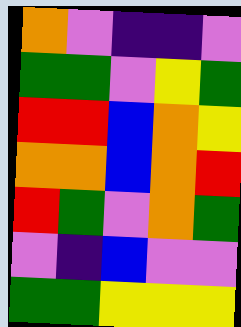[["orange", "violet", "indigo", "indigo", "violet"], ["green", "green", "violet", "yellow", "green"], ["red", "red", "blue", "orange", "yellow"], ["orange", "orange", "blue", "orange", "red"], ["red", "green", "violet", "orange", "green"], ["violet", "indigo", "blue", "violet", "violet"], ["green", "green", "yellow", "yellow", "yellow"]]